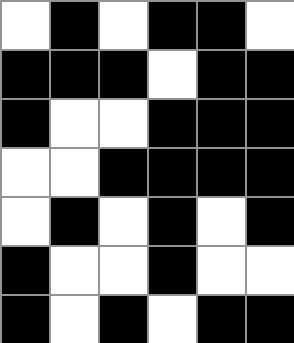[["white", "black", "white", "black", "black", "white"], ["black", "black", "black", "white", "black", "black"], ["black", "white", "white", "black", "black", "black"], ["white", "white", "black", "black", "black", "black"], ["white", "black", "white", "black", "white", "black"], ["black", "white", "white", "black", "white", "white"], ["black", "white", "black", "white", "black", "black"]]